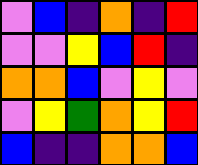[["violet", "blue", "indigo", "orange", "indigo", "red"], ["violet", "violet", "yellow", "blue", "red", "indigo"], ["orange", "orange", "blue", "violet", "yellow", "violet"], ["violet", "yellow", "green", "orange", "yellow", "red"], ["blue", "indigo", "indigo", "orange", "orange", "blue"]]